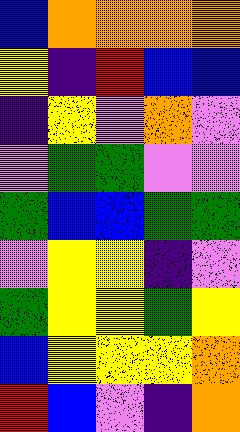[["blue", "orange", "orange", "orange", "orange"], ["yellow", "indigo", "red", "blue", "blue"], ["indigo", "yellow", "violet", "orange", "violet"], ["violet", "green", "green", "violet", "violet"], ["green", "blue", "blue", "green", "green"], ["violet", "yellow", "yellow", "indigo", "violet"], ["green", "yellow", "yellow", "green", "yellow"], ["blue", "yellow", "yellow", "yellow", "orange"], ["red", "blue", "violet", "indigo", "orange"]]